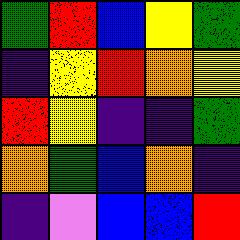[["green", "red", "blue", "yellow", "green"], ["indigo", "yellow", "red", "orange", "yellow"], ["red", "yellow", "indigo", "indigo", "green"], ["orange", "green", "blue", "orange", "indigo"], ["indigo", "violet", "blue", "blue", "red"]]